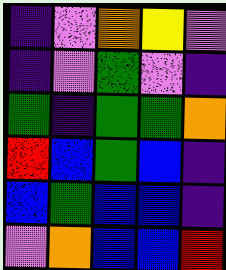[["indigo", "violet", "orange", "yellow", "violet"], ["indigo", "violet", "green", "violet", "indigo"], ["green", "indigo", "green", "green", "orange"], ["red", "blue", "green", "blue", "indigo"], ["blue", "green", "blue", "blue", "indigo"], ["violet", "orange", "blue", "blue", "red"]]